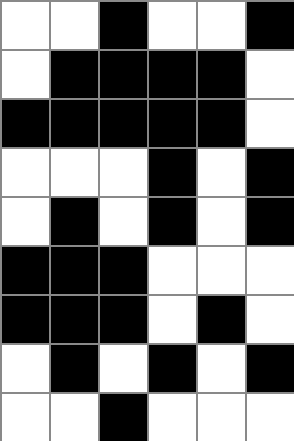[["white", "white", "black", "white", "white", "black"], ["white", "black", "black", "black", "black", "white"], ["black", "black", "black", "black", "black", "white"], ["white", "white", "white", "black", "white", "black"], ["white", "black", "white", "black", "white", "black"], ["black", "black", "black", "white", "white", "white"], ["black", "black", "black", "white", "black", "white"], ["white", "black", "white", "black", "white", "black"], ["white", "white", "black", "white", "white", "white"]]